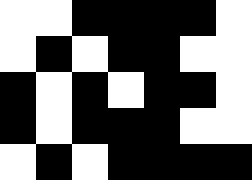[["white", "white", "black", "black", "black", "black", "white"], ["white", "black", "white", "black", "black", "white", "white"], ["black", "white", "black", "white", "black", "black", "white"], ["black", "white", "black", "black", "black", "white", "white"], ["white", "black", "white", "black", "black", "black", "black"]]